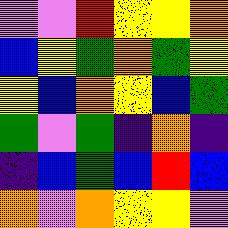[["violet", "violet", "red", "yellow", "yellow", "orange"], ["blue", "yellow", "green", "orange", "green", "yellow"], ["yellow", "blue", "orange", "yellow", "blue", "green"], ["green", "violet", "green", "indigo", "orange", "indigo"], ["indigo", "blue", "green", "blue", "red", "blue"], ["orange", "violet", "orange", "yellow", "yellow", "violet"]]